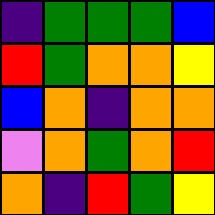[["indigo", "green", "green", "green", "blue"], ["red", "green", "orange", "orange", "yellow"], ["blue", "orange", "indigo", "orange", "orange"], ["violet", "orange", "green", "orange", "red"], ["orange", "indigo", "red", "green", "yellow"]]